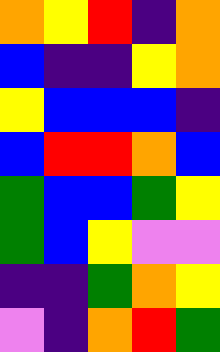[["orange", "yellow", "red", "indigo", "orange"], ["blue", "indigo", "indigo", "yellow", "orange"], ["yellow", "blue", "blue", "blue", "indigo"], ["blue", "red", "red", "orange", "blue"], ["green", "blue", "blue", "green", "yellow"], ["green", "blue", "yellow", "violet", "violet"], ["indigo", "indigo", "green", "orange", "yellow"], ["violet", "indigo", "orange", "red", "green"]]